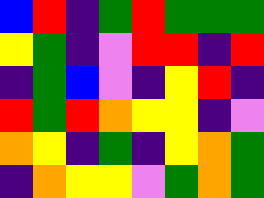[["blue", "red", "indigo", "green", "red", "green", "green", "green"], ["yellow", "green", "indigo", "violet", "red", "red", "indigo", "red"], ["indigo", "green", "blue", "violet", "indigo", "yellow", "red", "indigo"], ["red", "green", "red", "orange", "yellow", "yellow", "indigo", "violet"], ["orange", "yellow", "indigo", "green", "indigo", "yellow", "orange", "green"], ["indigo", "orange", "yellow", "yellow", "violet", "green", "orange", "green"]]